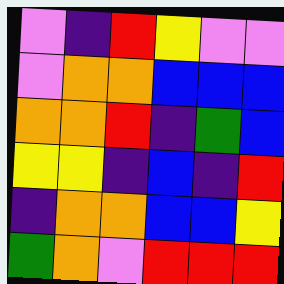[["violet", "indigo", "red", "yellow", "violet", "violet"], ["violet", "orange", "orange", "blue", "blue", "blue"], ["orange", "orange", "red", "indigo", "green", "blue"], ["yellow", "yellow", "indigo", "blue", "indigo", "red"], ["indigo", "orange", "orange", "blue", "blue", "yellow"], ["green", "orange", "violet", "red", "red", "red"]]